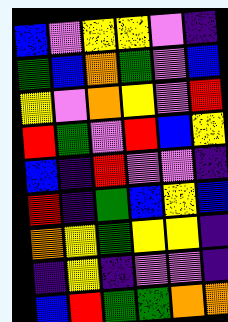[["blue", "violet", "yellow", "yellow", "violet", "indigo"], ["green", "blue", "orange", "green", "violet", "blue"], ["yellow", "violet", "orange", "yellow", "violet", "red"], ["red", "green", "violet", "red", "blue", "yellow"], ["blue", "indigo", "red", "violet", "violet", "indigo"], ["red", "indigo", "green", "blue", "yellow", "blue"], ["orange", "yellow", "green", "yellow", "yellow", "indigo"], ["indigo", "yellow", "indigo", "violet", "violet", "indigo"], ["blue", "red", "green", "green", "orange", "orange"]]